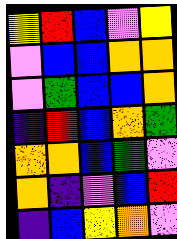[["yellow", "red", "blue", "violet", "yellow"], ["violet", "blue", "blue", "orange", "orange"], ["violet", "green", "blue", "blue", "orange"], ["indigo", "red", "blue", "orange", "green"], ["orange", "orange", "blue", "green", "violet"], ["orange", "indigo", "violet", "blue", "red"], ["indigo", "blue", "yellow", "orange", "violet"]]